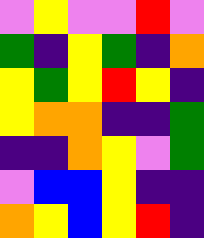[["violet", "yellow", "violet", "violet", "red", "violet"], ["green", "indigo", "yellow", "green", "indigo", "orange"], ["yellow", "green", "yellow", "red", "yellow", "indigo"], ["yellow", "orange", "orange", "indigo", "indigo", "green"], ["indigo", "indigo", "orange", "yellow", "violet", "green"], ["violet", "blue", "blue", "yellow", "indigo", "indigo"], ["orange", "yellow", "blue", "yellow", "red", "indigo"]]